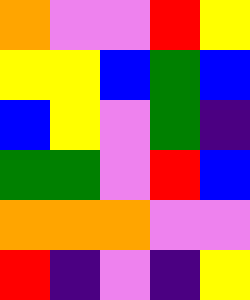[["orange", "violet", "violet", "red", "yellow"], ["yellow", "yellow", "blue", "green", "blue"], ["blue", "yellow", "violet", "green", "indigo"], ["green", "green", "violet", "red", "blue"], ["orange", "orange", "orange", "violet", "violet"], ["red", "indigo", "violet", "indigo", "yellow"]]